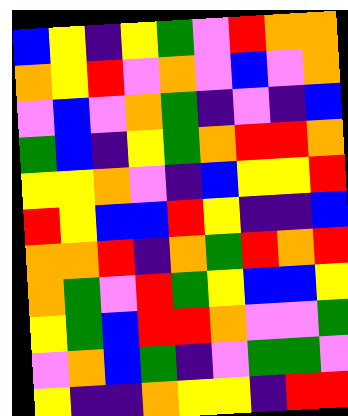[["blue", "yellow", "indigo", "yellow", "green", "violet", "red", "orange", "orange"], ["orange", "yellow", "red", "violet", "orange", "violet", "blue", "violet", "orange"], ["violet", "blue", "violet", "orange", "green", "indigo", "violet", "indigo", "blue"], ["green", "blue", "indigo", "yellow", "green", "orange", "red", "red", "orange"], ["yellow", "yellow", "orange", "violet", "indigo", "blue", "yellow", "yellow", "red"], ["red", "yellow", "blue", "blue", "red", "yellow", "indigo", "indigo", "blue"], ["orange", "orange", "red", "indigo", "orange", "green", "red", "orange", "red"], ["orange", "green", "violet", "red", "green", "yellow", "blue", "blue", "yellow"], ["yellow", "green", "blue", "red", "red", "orange", "violet", "violet", "green"], ["violet", "orange", "blue", "green", "indigo", "violet", "green", "green", "violet"], ["yellow", "indigo", "indigo", "orange", "yellow", "yellow", "indigo", "red", "red"]]